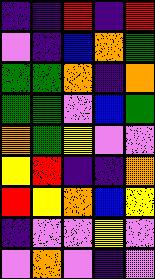[["indigo", "indigo", "red", "indigo", "red"], ["violet", "indigo", "blue", "orange", "green"], ["green", "green", "orange", "indigo", "orange"], ["green", "green", "violet", "blue", "green"], ["orange", "green", "yellow", "violet", "violet"], ["yellow", "red", "indigo", "indigo", "orange"], ["red", "yellow", "orange", "blue", "yellow"], ["indigo", "violet", "violet", "yellow", "violet"], ["violet", "orange", "violet", "indigo", "violet"]]